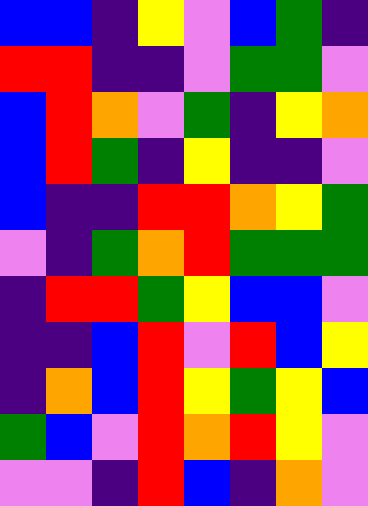[["blue", "blue", "indigo", "yellow", "violet", "blue", "green", "indigo"], ["red", "red", "indigo", "indigo", "violet", "green", "green", "violet"], ["blue", "red", "orange", "violet", "green", "indigo", "yellow", "orange"], ["blue", "red", "green", "indigo", "yellow", "indigo", "indigo", "violet"], ["blue", "indigo", "indigo", "red", "red", "orange", "yellow", "green"], ["violet", "indigo", "green", "orange", "red", "green", "green", "green"], ["indigo", "red", "red", "green", "yellow", "blue", "blue", "violet"], ["indigo", "indigo", "blue", "red", "violet", "red", "blue", "yellow"], ["indigo", "orange", "blue", "red", "yellow", "green", "yellow", "blue"], ["green", "blue", "violet", "red", "orange", "red", "yellow", "violet"], ["violet", "violet", "indigo", "red", "blue", "indigo", "orange", "violet"]]